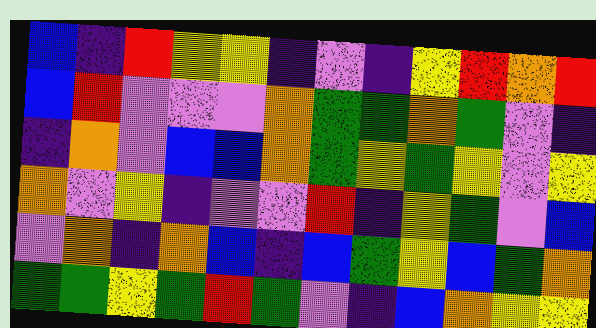[["blue", "indigo", "red", "yellow", "yellow", "indigo", "violet", "indigo", "yellow", "red", "orange", "red"], ["blue", "red", "violet", "violet", "violet", "orange", "green", "green", "orange", "green", "violet", "indigo"], ["indigo", "orange", "violet", "blue", "blue", "orange", "green", "yellow", "green", "yellow", "violet", "yellow"], ["orange", "violet", "yellow", "indigo", "violet", "violet", "red", "indigo", "yellow", "green", "violet", "blue"], ["violet", "orange", "indigo", "orange", "blue", "indigo", "blue", "green", "yellow", "blue", "green", "orange"], ["green", "green", "yellow", "green", "red", "green", "violet", "indigo", "blue", "orange", "yellow", "yellow"]]